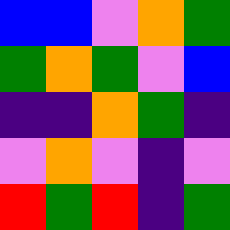[["blue", "blue", "violet", "orange", "green"], ["green", "orange", "green", "violet", "blue"], ["indigo", "indigo", "orange", "green", "indigo"], ["violet", "orange", "violet", "indigo", "violet"], ["red", "green", "red", "indigo", "green"]]